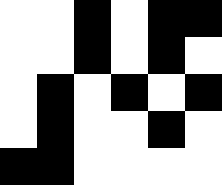[["white", "white", "black", "white", "black", "black"], ["white", "white", "black", "white", "black", "white"], ["white", "black", "white", "black", "white", "black"], ["white", "black", "white", "white", "black", "white"], ["black", "black", "white", "white", "white", "white"]]